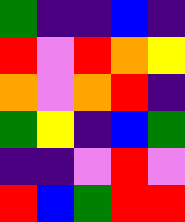[["green", "indigo", "indigo", "blue", "indigo"], ["red", "violet", "red", "orange", "yellow"], ["orange", "violet", "orange", "red", "indigo"], ["green", "yellow", "indigo", "blue", "green"], ["indigo", "indigo", "violet", "red", "violet"], ["red", "blue", "green", "red", "red"]]